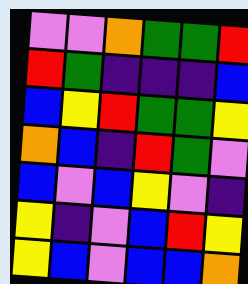[["violet", "violet", "orange", "green", "green", "red"], ["red", "green", "indigo", "indigo", "indigo", "blue"], ["blue", "yellow", "red", "green", "green", "yellow"], ["orange", "blue", "indigo", "red", "green", "violet"], ["blue", "violet", "blue", "yellow", "violet", "indigo"], ["yellow", "indigo", "violet", "blue", "red", "yellow"], ["yellow", "blue", "violet", "blue", "blue", "orange"]]